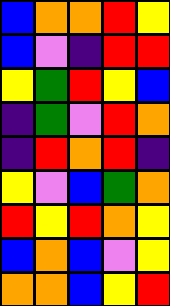[["blue", "orange", "orange", "red", "yellow"], ["blue", "violet", "indigo", "red", "red"], ["yellow", "green", "red", "yellow", "blue"], ["indigo", "green", "violet", "red", "orange"], ["indigo", "red", "orange", "red", "indigo"], ["yellow", "violet", "blue", "green", "orange"], ["red", "yellow", "red", "orange", "yellow"], ["blue", "orange", "blue", "violet", "yellow"], ["orange", "orange", "blue", "yellow", "red"]]